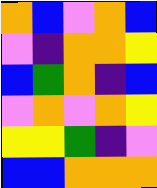[["orange", "blue", "violet", "orange", "blue"], ["violet", "indigo", "orange", "orange", "yellow"], ["blue", "green", "orange", "indigo", "blue"], ["violet", "orange", "violet", "orange", "yellow"], ["yellow", "yellow", "green", "indigo", "violet"], ["blue", "blue", "orange", "orange", "orange"]]